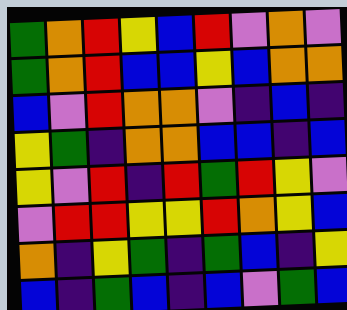[["green", "orange", "red", "yellow", "blue", "red", "violet", "orange", "violet"], ["green", "orange", "red", "blue", "blue", "yellow", "blue", "orange", "orange"], ["blue", "violet", "red", "orange", "orange", "violet", "indigo", "blue", "indigo"], ["yellow", "green", "indigo", "orange", "orange", "blue", "blue", "indigo", "blue"], ["yellow", "violet", "red", "indigo", "red", "green", "red", "yellow", "violet"], ["violet", "red", "red", "yellow", "yellow", "red", "orange", "yellow", "blue"], ["orange", "indigo", "yellow", "green", "indigo", "green", "blue", "indigo", "yellow"], ["blue", "indigo", "green", "blue", "indigo", "blue", "violet", "green", "blue"]]